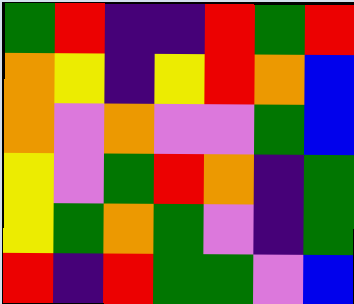[["green", "red", "indigo", "indigo", "red", "green", "red"], ["orange", "yellow", "indigo", "yellow", "red", "orange", "blue"], ["orange", "violet", "orange", "violet", "violet", "green", "blue"], ["yellow", "violet", "green", "red", "orange", "indigo", "green"], ["yellow", "green", "orange", "green", "violet", "indigo", "green"], ["red", "indigo", "red", "green", "green", "violet", "blue"]]